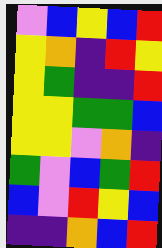[["violet", "blue", "yellow", "blue", "red"], ["yellow", "orange", "indigo", "red", "yellow"], ["yellow", "green", "indigo", "indigo", "red"], ["yellow", "yellow", "green", "green", "blue"], ["yellow", "yellow", "violet", "orange", "indigo"], ["green", "violet", "blue", "green", "red"], ["blue", "violet", "red", "yellow", "blue"], ["indigo", "indigo", "orange", "blue", "red"]]